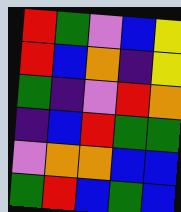[["red", "green", "violet", "blue", "yellow"], ["red", "blue", "orange", "indigo", "yellow"], ["green", "indigo", "violet", "red", "orange"], ["indigo", "blue", "red", "green", "green"], ["violet", "orange", "orange", "blue", "blue"], ["green", "red", "blue", "green", "blue"]]